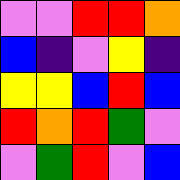[["violet", "violet", "red", "red", "orange"], ["blue", "indigo", "violet", "yellow", "indigo"], ["yellow", "yellow", "blue", "red", "blue"], ["red", "orange", "red", "green", "violet"], ["violet", "green", "red", "violet", "blue"]]